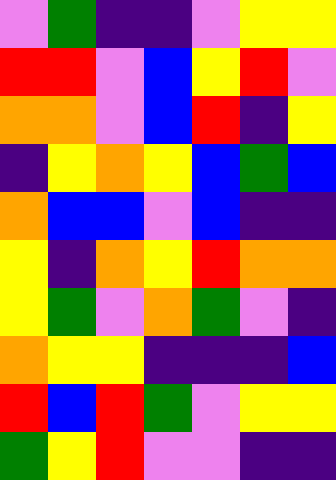[["violet", "green", "indigo", "indigo", "violet", "yellow", "yellow"], ["red", "red", "violet", "blue", "yellow", "red", "violet"], ["orange", "orange", "violet", "blue", "red", "indigo", "yellow"], ["indigo", "yellow", "orange", "yellow", "blue", "green", "blue"], ["orange", "blue", "blue", "violet", "blue", "indigo", "indigo"], ["yellow", "indigo", "orange", "yellow", "red", "orange", "orange"], ["yellow", "green", "violet", "orange", "green", "violet", "indigo"], ["orange", "yellow", "yellow", "indigo", "indigo", "indigo", "blue"], ["red", "blue", "red", "green", "violet", "yellow", "yellow"], ["green", "yellow", "red", "violet", "violet", "indigo", "indigo"]]